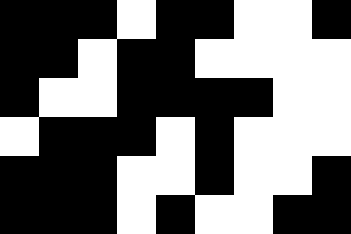[["black", "black", "black", "white", "black", "black", "white", "white", "black"], ["black", "black", "white", "black", "black", "white", "white", "white", "white"], ["black", "white", "white", "black", "black", "black", "black", "white", "white"], ["white", "black", "black", "black", "white", "black", "white", "white", "white"], ["black", "black", "black", "white", "white", "black", "white", "white", "black"], ["black", "black", "black", "white", "black", "white", "white", "black", "black"]]